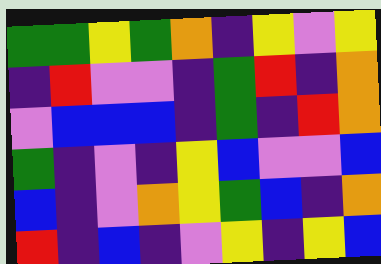[["green", "green", "yellow", "green", "orange", "indigo", "yellow", "violet", "yellow"], ["indigo", "red", "violet", "violet", "indigo", "green", "red", "indigo", "orange"], ["violet", "blue", "blue", "blue", "indigo", "green", "indigo", "red", "orange"], ["green", "indigo", "violet", "indigo", "yellow", "blue", "violet", "violet", "blue"], ["blue", "indigo", "violet", "orange", "yellow", "green", "blue", "indigo", "orange"], ["red", "indigo", "blue", "indigo", "violet", "yellow", "indigo", "yellow", "blue"]]